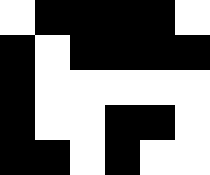[["white", "black", "black", "black", "black", "white"], ["black", "white", "black", "black", "black", "black"], ["black", "white", "white", "white", "white", "white"], ["black", "white", "white", "black", "black", "white"], ["black", "black", "white", "black", "white", "white"]]